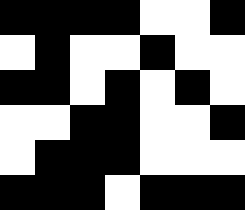[["black", "black", "black", "black", "white", "white", "black"], ["white", "black", "white", "white", "black", "white", "white"], ["black", "black", "white", "black", "white", "black", "white"], ["white", "white", "black", "black", "white", "white", "black"], ["white", "black", "black", "black", "white", "white", "white"], ["black", "black", "black", "white", "black", "black", "black"]]